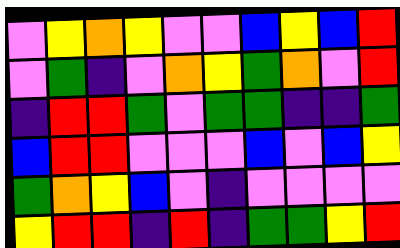[["violet", "yellow", "orange", "yellow", "violet", "violet", "blue", "yellow", "blue", "red"], ["violet", "green", "indigo", "violet", "orange", "yellow", "green", "orange", "violet", "red"], ["indigo", "red", "red", "green", "violet", "green", "green", "indigo", "indigo", "green"], ["blue", "red", "red", "violet", "violet", "violet", "blue", "violet", "blue", "yellow"], ["green", "orange", "yellow", "blue", "violet", "indigo", "violet", "violet", "violet", "violet"], ["yellow", "red", "red", "indigo", "red", "indigo", "green", "green", "yellow", "red"]]